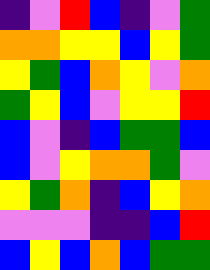[["indigo", "violet", "red", "blue", "indigo", "violet", "green"], ["orange", "orange", "yellow", "yellow", "blue", "yellow", "green"], ["yellow", "green", "blue", "orange", "yellow", "violet", "orange"], ["green", "yellow", "blue", "violet", "yellow", "yellow", "red"], ["blue", "violet", "indigo", "blue", "green", "green", "blue"], ["blue", "violet", "yellow", "orange", "orange", "green", "violet"], ["yellow", "green", "orange", "indigo", "blue", "yellow", "orange"], ["violet", "violet", "violet", "indigo", "indigo", "blue", "red"], ["blue", "yellow", "blue", "orange", "blue", "green", "green"]]